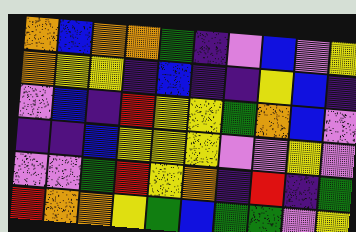[["orange", "blue", "orange", "orange", "green", "indigo", "violet", "blue", "violet", "yellow"], ["orange", "yellow", "yellow", "indigo", "blue", "indigo", "indigo", "yellow", "blue", "indigo"], ["violet", "blue", "indigo", "red", "yellow", "yellow", "green", "orange", "blue", "violet"], ["indigo", "indigo", "blue", "yellow", "yellow", "yellow", "violet", "violet", "yellow", "violet"], ["violet", "violet", "green", "red", "yellow", "orange", "indigo", "red", "indigo", "green"], ["red", "orange", "orange", "yellow", "green", "blue", "green", "green", "violet", "yellow"]]